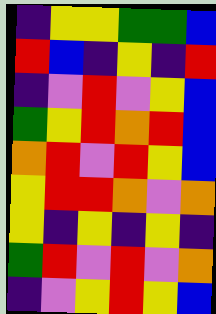[["indigo", "yellow", "yellow", "green", "green", "blue"], ["red", "blue", "indigo", "yellow", "indigo", "red"], ["indigo", "violet", "red", "violet", "yellow", "blue"], ["green", "yellow", "red", "orange", "red", "blue"], ["orange", "red", "violet", "red", "yellow", "blue"], ["yellow", "red", "red", "orange", "violet", "orange"], ["yellow", "indigo", "yellow", "indigo", "yellow", "indigo"], ["green", "red", "violet", "red", "violet", "orange"], ["indigo", "violet", "yellow", "red", "yellow", "blue"]]